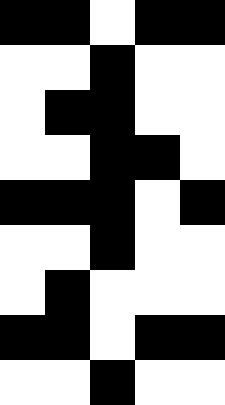[["black", "black", "white", "black", "black"], ["white", "white", "black", "white", "white"], ["white", "black", "black", "white", "white"], ["white", "white", "black", "black", "white"], ["black", "black", "black", "white", "black"], ["white", "white", "black", "white", "white"], ["white", "black", "white", "white", "white"], ["black", "black", "white", "black", "black"], ["white", "white", "black", "white", "white"]]